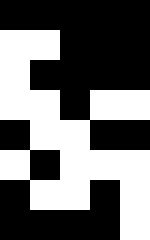[["black", "black", "black", "black", "black"], ["white", "white", "black", "black", "black"], ["white", "black", "black", "black", "black"], ["white", "white", "black", "white", "white"], ["black", "white", "white", "black", "black"], ["white", "black", "white", "white", "white"], ["black", "white", "white", "black", "white"], ["black", "black", "black", "black", "white"]]